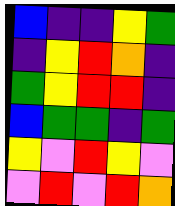[["blue", "indigo", "indigo", "yellow", "green"], ["indigo", "yellow", "red", "orange", "indigo"], ["green", "yellow", "red", "red", "indigo"], ["blue", "green", "green", "indigo", "green"], ["yellow", "violet", "red", "yellow", "violet"], ["violet", "red", "violet", "red", "orange"]]